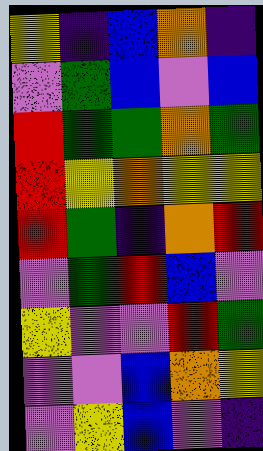[["yellow", "indigo", "blue", "orange", "indigo"], ["violet", "green", "blue", "violet", "blue"], ["red", "green", "green", "orange", "green"], ["red", "yellow", "orange", "yellow", "yellow"], ["red", "green", "indigo", "orange", "red"], ["violet", "green", "red", "blue", "violet"], ["yellow", "violet", "violet", "red", "green"], ["violet", "violet", "blue", "orange", "yellow"], ["violet", "yellow", "blue", "violet", "indigo"]]